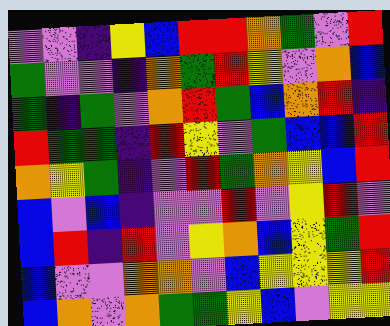[["violet", "violet", "indigo", "yellow", "blue", "red", "red", "orange", "green", "violet", "red"], ["green", "violet", "violet", "indigo", "orange", "green", "red", "yellow", "violet", "orange", "blue"], ["green", "indigo", "green", "violet", "orange", "red", "green", "blue", "orange", "red", "indigo"], ["red", "green", "green", "indigo", "red", "yellow", "violet", "green", "blue", "blue", "red"], ["orange", "yellow", "green", "indigo", "violet", "red", "green", "orange", "yellow", "blue", "red"], ["blue", "violet", "blue", "indigo", "violet", "violet", "red", "violet", "yellow", "red", "violet"], ["blue", "red", "indigo", "red", "violet", "yellow", "orange", "blue", "yellow", "green", "red"], ["blue", "violet", "violet", "orange", "orange", "violet", "blue", "yellow", "yellow", "yellow", "red"], ["blue", "orange", "violet", "orange", "green", "green", "yellow", "blue", "violet", "yellow", "yellow"]]